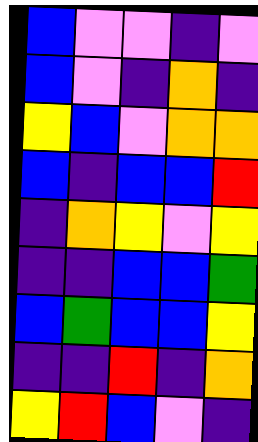[["blue", "violet", "violet", "indigo", "violet"], ["blue", "violet", "indigo", "orange", "indigo"], ["yellow", "blue", "violet", "orange", "orange"], ["blue", "indigo", "blue", "blue", "red"], ["indigo", "orange", "yellow", "violet", "yellow"], ["indigo", "indigo", "blue", "blue", "green"], ["blue", "green", "blue", "blue", "yellow"], ["indigo", "indigo", "red", "indigo", "orange"], ["yellow", "red", "blue", "violet", "indigo"]]